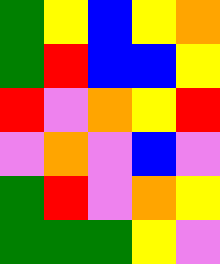[["green", "yellow", "blue", "yellow", "orange"], ["green", "red", "blue", "blue", "yellow"], ["red", "violet", "orange", "yellow", "red"], ["violet", "orange", "violet", "blue", "violet"], ["green", "red", "violet", "orange", "yellow"], ["green", "green", "green", "yellow", "violet"]]